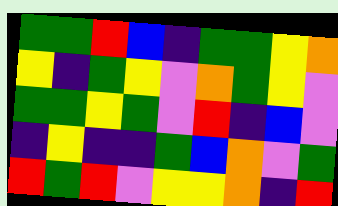[["green", "green", "red", "blue", "indigo", "green", "green", "yellow", "orange"], ["yellow", "indigo", "green", "yellow", "violet", "orange", "green", "yellow", "violet"], ["green", "green", "yellow", "green", "violet", "red", "indigo", "blue", "violet"], ["indigo", "yellow", "indigo", "indigo", "green", "blue", "orange", "violet", "green"], ["red", "green", "red", "violet", "yellow", "yellow", "orange", "indigo", "red"]]